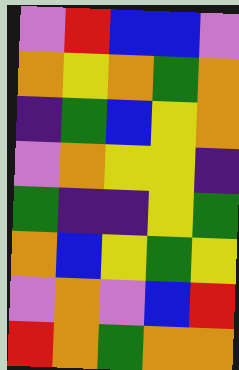[["violet", "red", "blue", "blue", "violet"], ["orange", "yellow", "orange", "green", "orange"], ["indigo", "green", "blue", "yellow", "orange"], ["violet", "orange", "yellow", "yellow", "indigo"], ["green", "indigo", "indigo", "yellow", "green"], ["orange", "blue", "yellow", "green", "yellow"], ["violet", "orange", "violet", "blue", "red"], ["red", "orange", "green", "orange", "orange"]]